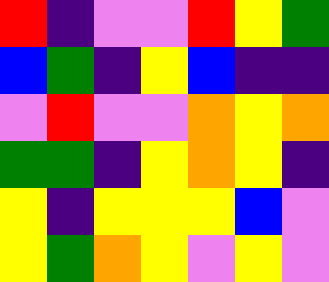[["red", "indigo", "violet", "violet", "red", "yellow", "green"], ["blue", "green", "indigo", "yellow", "blue", "indigo", "indigo"], ["violet", "red", "violet", "violet", "orange", "yellow", "orange"], ["green", "green", "indigo", "yellow", "orange", "yellow", "indigo"], ["yellow", "indigo", "yellow", "yellow", "yellow", "blue", "violet"], ["yellow", "green", "orange", "yellow", "violet", "yellow", "violet"]]